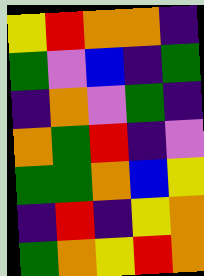[["yellow", "red", "orange", "orange", "indigo"], ["green", "violet", "blue", "indigo", "green"], ["indigo", "orange", "violet", "green", "indigo"], ["orange", "green", "red", "indigo", "violet"], ["green", "green", "orange", "blue", "yellow"], ["indigo", "red", "indigo", "yellow", "orange"], ["green", "orange", "yellow", "red", "orange"]]